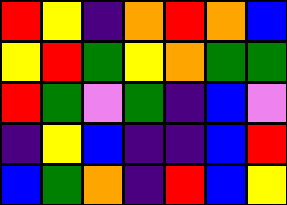[["red", "yellow", "indigo", "orange", "red", "orange", "blue"], ["yellow", "red", "green", "yellow", "orange", "green", "green"], ["red", "green", "violet", "green", "indigo", "blue", "violet"], ["indigo", "yellow", "blue", "indigo", "indigo", "blue", "red"], ["blue", "green", "orange", "indigo", "red", "blue", "yellow"]]